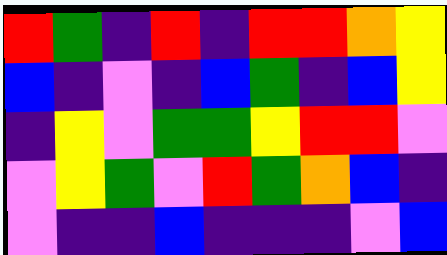[["red", "green", "indigo", "red", "indigo", "red", "red", "orange", "yellow"], ["blue", "indigo", "violet", "indigo", "blue", "green", "indigo", "blue", "yellow"], ["indigo", "yellow", "violet", "green", "green", "yellow", "red", "red", "violet"], ["violet", "yellow", "green", "violet", "red", "green", "orange", "blue", "indigo"], ["violet", "indigo", "indigo", "blue", "indigo", "indigo", "indigo", "violet", "blue"]]